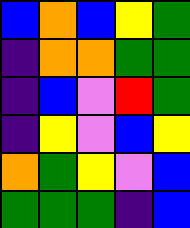[["blue", "orange", "blue", "yellow", "green"], ["indigo", "orange", "orange", "green", "green"], ["indigo", "blue", "violet", "red", "green"], ["indigo", "yellow", "violet", "blue", "yellow"], ["orange", "green", "yellow", "violet", "blue"], ["green", "green", "green", "indigo", "blue"]]